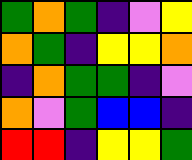[["green", "orange", "green", "indigo", "violet", "yellow"], ["orange", "green", "indigo", "yellow", "yellow", "orange"], ["indigo", "orange", "green", "green", "indigo", "violet"], ["orange", "violet", "green", "blue", "blue", "indigo"], ["red", "red", "indigo", "yellow", "yellow", "green"]]